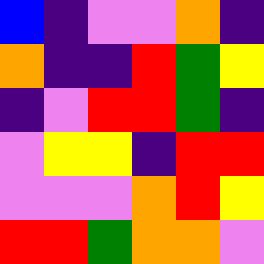[["blue", "indigo", "violet", "violet", "orange", "indigo"], ["orange", "indigo", "indigo", "red", "green", "yellow"], ["indigo", "violet", "red", "red", "green", "indigo"], ["violet", "yellow", "yellow", "indigo", "red", "red"], ["violet", "violet", "violet", "orange", "red", "yellow"], ["red", "red", "green", "orange", "orange", "violet"]]